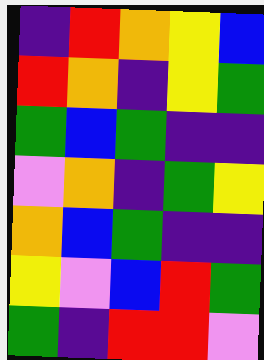[["indigo", "red", "orange", "yellow", "blue"], ["red", "orange", "indigo", "yellow", "green"], ["green", "blue", "green", "indigo", "indigo"], ["violet", "orange", "indigo", "green", "yellow"], ["orange", "blue", "green", "indigo", "indigo"], ["yellow", "violet", "blue", "red", "green"], ["green", "indigo", "red", "red", "violet"]]